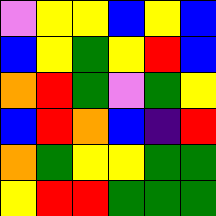[["violet", "yellow", "yellow", "blue", "yellow", "blue"], ["blue", "yellow", "green", "yellow", "red", "blue"], ["orange", "red", "green", "violet", "green", "yellow"], ["blue", "red", "orange", "blue", "indigo", "red"], ["orange", "green", "yellow", "yellow", "green", "green"], ["yellow", "red", "red", "green", "green", "green"]]